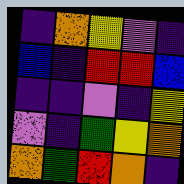[["indigo", "orange", "yellow", "violet", "indigo"], ["blue", "indigo", "red", "red", "blue"], ["indigo", "indigo", "violet", "indigo", "yellow"], ["violet", "indigo", "green", "yellow", "orange"], ["orange", "green", "red", "orange", "indigo"]]